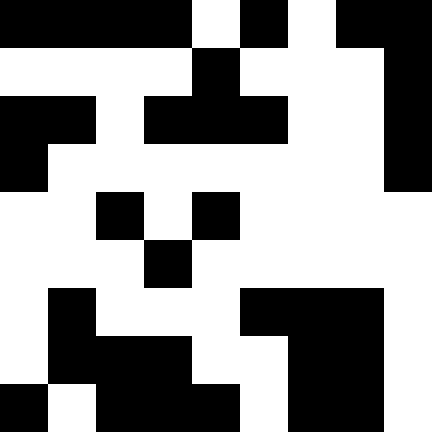[["black", "black", "black", "black", "white", "black", "white", "black", "black"], ["white", "white", "white", "white", "black", "white", "white", "white", "black"], ["black", "black", "white", "black", "black", "black", "white", "white", "black"], ["black", "white", "white", "white", "white", "white", "white", "white", "black"], ["white", "white", "black", "white", "black", "white", "white", "white", "white"], ["white", "white", "white", "black", "white", "white", "white", "white", "white"], ["white", "black", "white", "white", "white", "black", "black", "black", "white"], ["white", "black", "black", "black", "white", "white", "black", "black", "white"], ["black", "white", "black", "black", "black", "white", "black", "black", "white"]]